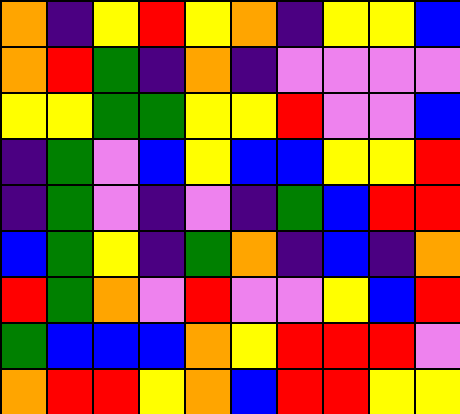[["orange", "indigo", "yellow", "red", "yellow", "orange", "indigo", "yellow", "yellow", "blue"], ["orange", "red", "green", "indigo", "orange", "indigo", "violet", "violet", "violet", "violet"], ["yellow", "yellow", "green", "green", "yellow", "yellow", "red", "violet", "violet", "blue"], ["indigo", "green", "violet", "blue", "yellow", "blue", "blue", "yellow", "yellow", "red"], ["indigo", "green", "violet", "indigo", "violet", "indigo", "green", "blue", "red", "red"], ["blue", "green", "yellow", "indigo", "green", "orange", "indigo", "blue", "indigo", "orange"], ["red", "green", "orange", "violet", "red", "violet", "violet", "yellow", "blue", "red"], ["green", "blue", "blue", "blue", "orange", "yellow", "red", "red", "red", "violet"], ["orange", "red", "red", "yellow", "orange", "blue", "red", "red", "yellow", "yellow"]]